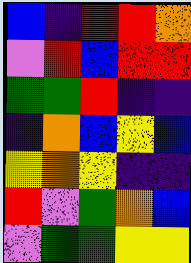[["blue", "indigo", "red", "red", "orange"], ["violet", "red", "blue", "red", "red"], ["green", "green", "red", "indigo", "indigo"], ["indigo", "orange", "blue", "yellow", "blue"], ["yellow", "orange", "yellow", "indigo", "indigo"], ["red", "violet", "green", "orange", "blue"], ["violet", "green", "green", "yellow", "yellow"]]